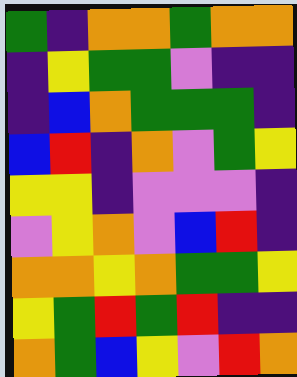[["green", "indigo", "orange", "orange", "green", "orange", "orange"], ["indigo", "yellow", "green", "green", "violet", "indigo", "indigo"], ["indigo", "blue", "orange", "green", "green", "green", "indigo"], ["blue", "red", "indigo", "orange", "violet", "green", "yellow"], ["yellow", "yellow", "indigo", "violet", "violet", "violet", "indigo"], ["violet", "yellow", "orange", "violet", "blue", "red", "indigo"], ["orange", "orange", "yellow", "orange", "green", "green", "yellow"], ["yellow", "green", "red", "green", "red", "indigo", "indigo"], ["orange", "green", "blue", "yellow", "violet", "red", "orange"]]